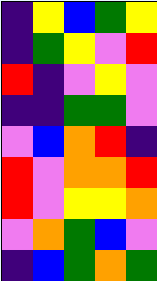[["indigo", "yellow", "blue", "green", "yellow"], ["indigo", "green", "yellow", "violet", "red"], ["red", "indigo", "violet", "yellow", "violet"], ["indigo", "indigo", "green", "green", "violet"], ["violet", "blue", "orange", "red", "indigo"], ["red", "violet", "orange", "orange", "red"], ["red", "violet", "yellow", "yellow", "orange"], ["violet", "orange", "green", "blue", "violet"], ["indigo", "blue", "green", "orange", "green"]]